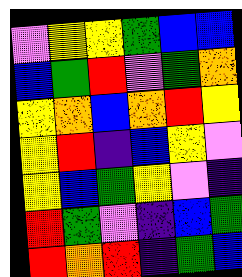[["violet", "yellow", "yellow", "green", "blue", "blue"], ["blue", "green", "red", "violet", "green", "orange"], ["yellow", "orange", "blue", "orange", "red", "yellow"], ["yellow", "red", "indigo", "blue", "yellow", "violet"], ["yellow", "blue", "green", "yellow", "violet", "indigo"], ["red", "green", "violet", "indigo", "blue", "green"], ["red", "orange", "red", "indigo", "green", "blue"]]